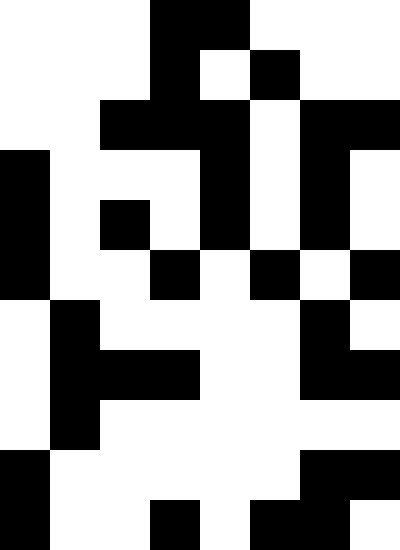[["white", "white", "white", "black", "black", "white", "white", "white"], ["white", "white", "white", "black", "white", "black", "white", "white"], ["white", "white", "black", "black", "black", "white", "black", "black"], ["black", "white", "white", "white", "black", "white", "black", "white"], ["black", "white", "black", "white", "black", "white", "black", "white"], ["black", "white", "white", "black", "white", "black", "white", "black"], ["white", "black", "white", "white", "white", "white", "black", "white"], ["white", "black", "black", "black", "white", "white", "black", "black"], ["white", "black", "white", "white", "white", "white", "white", "white"], ["black", "white", "white", "white", "white", "white", "black", "black"], ["black", "white", "white", "black", "white", "black", "black", "white"]]